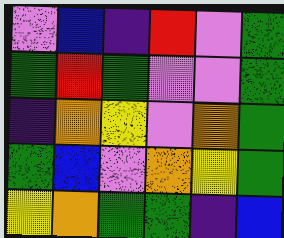[["violet", "blue", "indigo", "red", "violet", "green"], ["green", "red", "green", "violet", "violet", "green"], ["indigo", "orange", "yellow", "violet", "orange", "green"], ["green", "blue", "violet", "orange", "yellow", "green"], ["yellow", "orange", "green", "green", "indigo", "blue"]]